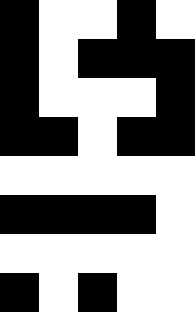[["black", "white", "white", "black", "white"], ["black", "white", "black", "black", "black"], ["black", "white", "white", "white", "black"], ["black", "black", "white", "black", "black"], ["white", "white", "white", "white", "white"], ["black", "black", "black", "black", "white"], ["white", "white", "white", "white", "white"], ["black", "white", "black", "white", "white"]]